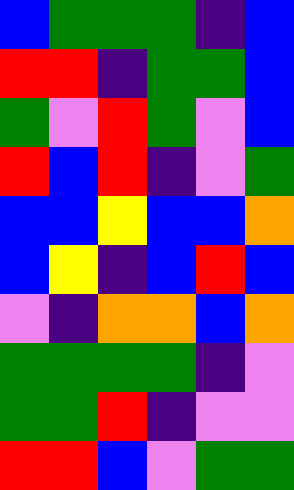[["blue", "green", "green", "green", "indigo", "blue"], ["red", "red", "indigo", "green", "green", "blue"], ["green", "violet", "red", "green", "violet", "blue"], ["red", "blue", "red", "indigo", "violet", "green"], ["blue", "blue", "yellow", "blue", "blue", "orange"], ["blue", "yellow", "indigo", "blue", "red", "blue"], ["violet", "indigo", "orange", "orange", "blue", "orange"], ["green", "green", "green", "green", "indigo", "violet"], ["green", "green", "red", "indigo", "violet", "violet"], ["red", "red", "blue", "violet", "green", "green"]]